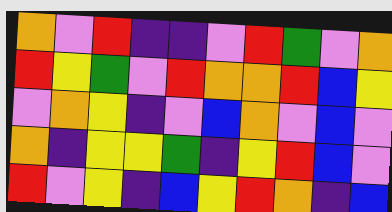[["orange", "violet", "red", "indigo", "indigo", "violet", "red", "green", "violet", "orange"], ["red", "yellow", "green", "violet", "red", "orange", "orange", "red", "blue", "yellow"], ["violet", "orange", "yellow", "indigo", "violet", "blue", "orange", "violet", "blue", "violet"], ["orange", "indigo", "yellow", "yellow", "green", "indigo", "yellow", "red", "blue", "violet"], ["red", "violet", "yellow", "indigo", "blue", "yellow", "red", "orange", "indigo", "blue"]]